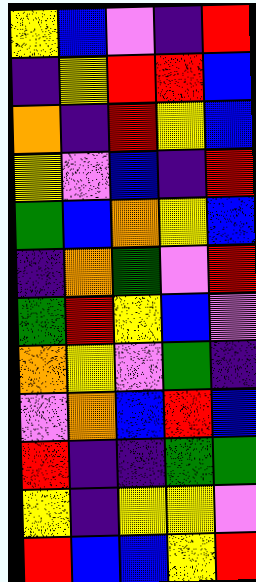[["yellow", "blue", "violet", "indigo", "red"], ["indigo", "yellow", "red", "red", "blue"], ["orange", "indigo", "red", "yellow", "blue"], ["yellow", "violet", "blue", "indigo", "red"], ["green", "blue", "orange", "yellow", "blue"], ["indigo", "orange", "green", "violet", "red"], ["green", "red", "yellow", "blue", "violet"], ["orange", "yellow", "violet", "green", "indigo"], ["violet", "orange", "blue", "red", "blue"], ["red", "indigo", "indigo", "green", "green"], ["yellow", "indigo", "yellow", "yellow", "violet"], ["red", "blue", "blue", "yellow", "red"]]